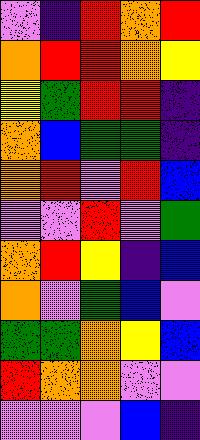[["violet", "indigo", "red", "orange", "red"], ["orange", "red", "red", "orange", "yellow"], ["yellow", "green", "red", "red", "indigo"], ["orange", "blue", "green", "green", "indigo"], ["orange", "red", "violet", "red", "blue"], ["violet", "violet", "red", "violet", "green"], ["orange", "red", "yellow", "indigo", "blue"], ["orange", "violet", "green", "blue", "violet"], ["green", "green", "orange", "yellow", "blue"], ["red", "orange", "orange", "violet", "violet"], ["violet", "violet", "violet", "blue", "indigo"]]